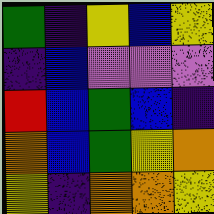[["green", "indigo", "yellow", "blue", "yellow"], ["indigo", "blue", "violet", "violet", "violet"], ["red", "blue", "green", "blue", "indigo"], ["orange", "blue", "green", "yellow", "orange"], ["yellow", "indigo", "orange", "orange", "yellow"]]